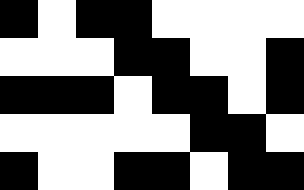[["black", "white", "black", "black", "white", "white", "white", "white"], ["white", "white", "white", "black", "black", "white", "white", "black"], ["black", "black", "black", "white", "black", "black", "white", "black"], ["white", "white", "white", "white", "white", "black", "black", "white"], ["black", "white", "white", "black", "black", "white", "black", "black"]]